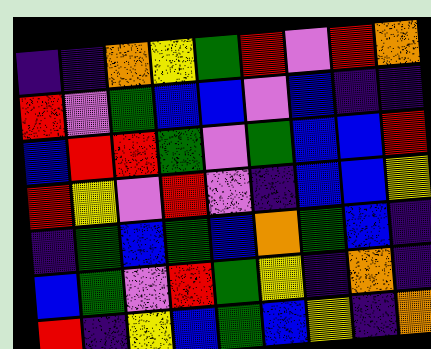[["indigo", "indigo", "orange", "yellow", "green", "red", "violet", "red", "orange"], ["red", "violet", "green", "blue", "blue", "violet", "blue", "indigo", "indigo"], ["blue", "red", "red", "green", "violet", "green", "blue", "blue", "red"], ["red", "yellow", "violet", "red", "violet", "indigo", "blue", "blue", "yellow"], ["indigo", "green", "blue", "green", "blue", "orange", "green", "blue", "indigo"], ["blue", "green", "violet", "red", "green", "yellow", "indigo", "orange", "indigo"], ["red", "indigo", "yellow", "blue", "green", "blue", "yellow", "indigo", "orange"]]